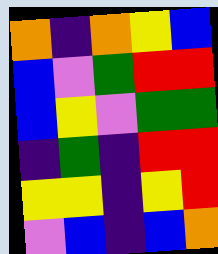[["orange", "indigo", "orange", "yellow", "blue"], ["blue", "violet", "green", "red", "red"], ["blue", "yellow", "violet", "green", "green"], ["indigo", "green", "indigo", "red", "red"], ["yellow", "yellow", "indigo", "yellow", "red"], ["violet", "blue", "indigo", "blue", "orange"]]